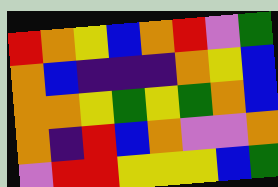[["red", "orange", "yellow", "blue", "orange", "red", "violet", "green"], ["orange", "blue", "indigo", "indigo", "indigo", "orange", "yellow", "blue"], ["orange", "orange", "yellow", "green", "yellow", "green", "orange", "blue"], ["orange", "indigo", "red", "blue", "orange", "violet", "violet", "orange"], ["violet", "red", "red", "yellow", "yellow", "yellow", "blue", "green"]]